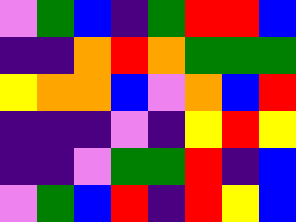[["violet", "green", "blue", "indigo", "green", "red", "red", "blue"], ["indigo", "indigo", "orange", "red", "orange", "green", "green", "green"], ["yellow", "orange", "orange", "blue", "violet", "orange", "blue", "red"], ["indigo", "indigo", "indigo", "violet", "indigo", "yellow", "red", "yellow"], ["indigo", "indigo", "violet", "green", "green", "red", "indigo", "blue"], ["violet", "green", "blue", "red", "indigo", "red", "yellow", "blue"]]